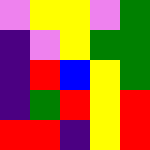[["violet", "yellow", "yellow", "violet", "green"], ["indigo", "violet", "yellow", "green", "green"], ["indigo", "red", "blue", "yellow", "green"], ["indigo", "green", "red", "yellow", "red"], ["red", "red", "indigo", "yellow", "red"]]